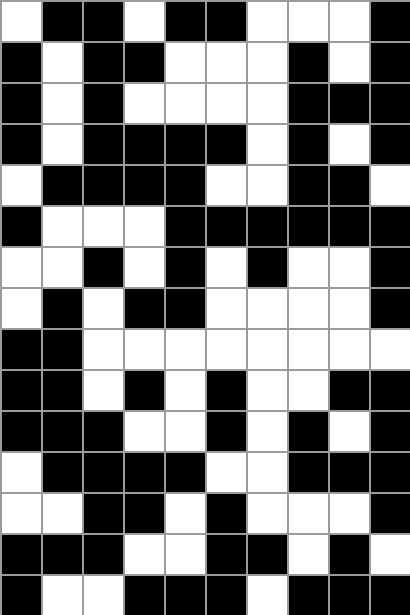[["white", "black", "black", "white", "black", "black", "white", "white", "white", "black"], ["black", "white", "black", "black", "white", "white", "white", "black", "white", "black"], ["black", "white", "black", "white", "white", "white", "white", "black", "black", "black"], ["black", "white", "black", "black", "black", "black", "white", "black", "white", "black"], ["white", "black", "black", "black", "black", "white", "white", "black", "black", "white"], ["black", "white", "white", "white", "black", "black", "black", "black", "black", "black"], ["white", "white", "black", "white", "black", "white", "black", "white", "white", "black"], ["white", "black", "white", "black", "black", "white", "white", "white", "white", "black"], ["black", "black", "white", "white", "white", "white", "white", "white", "white", "white"], ["black", "black", "white", "black", "white", "black", "white", "white", "black", "black"], ["black", "black", "black", "white", "white", "black", "white", "black", "white", "black"], ["white", "black", "black", "black", "black", "white", "white", "black", "black", "black"], ["white", "white", "black", "black", "white", "black", "white", "white", "white", "black"], ["black", "black", "black", "white", "white", "black", "black", "white", "black", "white"], ["black", "white", "white", "black", "black", "black", "white", "black", "black", "black"]]